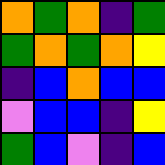[["orange", "green", "orange", "indigo", "green"], ["green", "orange", "green", "orange", "yellow"], ["indigo", "blue", "orange", "blue", "blue"], ["violet", "blue", "blue", "indigo", "yellow"], ["green", "blue", "violet", "indigo", "blue"]]